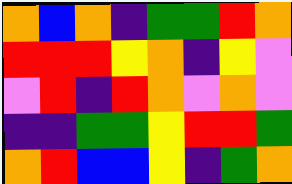[["orange", "blue", "orange", "indigo", "green", "green", "red", "orange"], ["red", "red", "red", "yellow", "orange", "indigo", "yellow", "violet"], ["violet", "red", "indigo", "red", "orange", "violet", "orange", "violet"], ["indigo", "indigo", "green", "green", "yellow", "red", "red", "green"], ["orange", "red", "blue", "blue", "yellow", "indigo", "green", "orange"]]